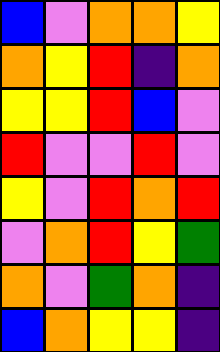[["blue", "violet", "orange", "orange", "yellow"], ["orange", "yellow", "red", "indigo", "orange"], ["yellow", "yellow", "red", "blue", "violet"], ["red", "violet", "violet", "red", "violet"], ["yellow", "violet", "red", "orange", "red"], ["violet", "orange", "red", "yellow", "green"], ["orange", "violet", "green", "orange", "indigo"], ["blue", "orange", "yellow", "yellow", "indigo"]]